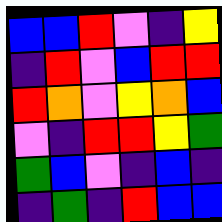[["blue", "blue", "red", "violet", "indigo", "yellow"], ["indigo", "red", "violet", "blue", "red", "red"], ["red", "orange", "violet", "yellow", "orange", "blue"], ["violet", "indigo", "red", "red", "yellow", "green"], ["green", "blue", "violet", "indigo", "blue", "indigo"], ["indigo", "green", "indigo", "red", "blue", "blue"]]